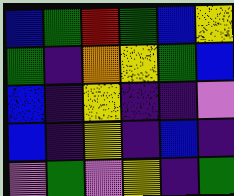[["blue", "green", "red", "green", "blue", "yellow"], ["green", "indigo", "orange", "yellow", "green", "blue"], ["blue", "indigo", "yellow", "indigo", "indigo", "violet"], ["blue", "indigo", "yellow", "indigo", "blue", "indigo"], ["violet", "green", "violet", "yellow", "indigo", "green"]]